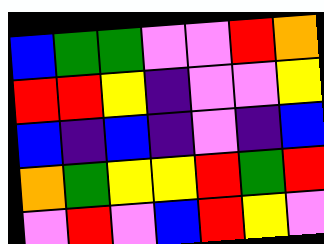[["blue", "green", "green", "violet", "violet", "red", "orange"], ["red", "red", "yellow", "indigo", "violet", "violet", "yellow"], ["blue", "indigo", "blue", "indigo", "violet", "indigo", "blue"], ["orange", "green", "yellow", "yellow", "red", "green", "red"], ["violet", "red", "violet", "blue", "red", "yellow", "violet"]]